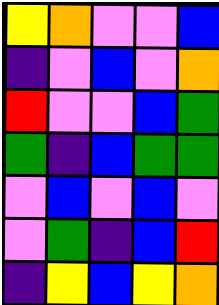[["yellow", "orange", "violet", "violet", "blue"], ["indigo", "violet", "blue", "violet", "orange"], ["red", "violet", "violet", "blue", "green"], ["green", "indigo", "blue", "green", "green"], ["violet", "blue", "violet", "blue", "violet"], ["violet", "green", "indigo", "blue", "red"], ["indigo", "yellow", "blue", "yellow", "orange"]]